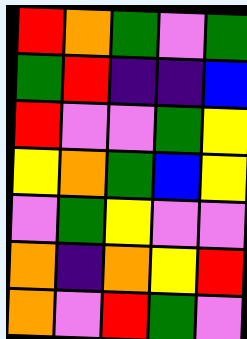[["red", "orange", "green", "violet", "green"], ["green", "red", "indigo", "indigo", "blue"], ["red", "violet", "violet", "green", "yellow"], ["yellow", "orange", "green", "blue", "yellow"], ["violet", "green", "yellow", "violet", "violet"], ["orange", "indigo", "orange", "yellow", "red"], ["orange", "violet", "red", "green", "violet"]]